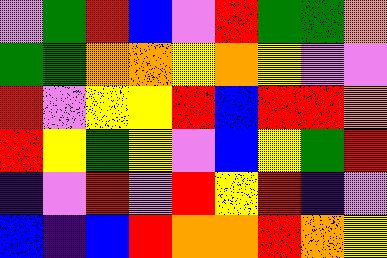[["violet", "green", "red", "blue", "violet", "red", "green", "green", "orange"], ["green", "green", "orange", "orange", "yellow", "orange", "yellow", "violet", "violet"], ["red", "violet", "yellow", "yellow", "red", "blue", "red", "red", "orange"], ["red", "yellow", "green", "yellow", "violet", "blue", "yellow", "green", "red"], ["indigo", "violet", "red", "violet", "red", "yellow", "red", "indigo", "violet"], ["blue", "indigo", "blue", "red", "orange", "orange", "red", "orange", "yellow"]]